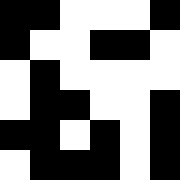[["black", "black", "white", "white", "white", "black"], ["black", "white", "white", "black", "black", "white"], ["white", "black", "white", "white", "white", "white"], ["white", "black", "black", "white", "white", "black"], ["black", "black", "white", "black", "white", "black"], ["white", "black", "black", "black", "white", "black"]]